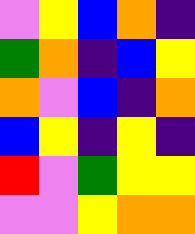[["violet", "yellow", "blue", "orange", "indigo"], ["green", "orange", "indigo", "blue", "yellow"], ["orange", "violet", "blue", "indigo", "orange"], ["blue", "yellow", "indigo", "yellow", "indigo"], ["red", "violet", "green", "yellow", "yellow"], ["violet", "violet", "yellow", "orange", "orange"]]